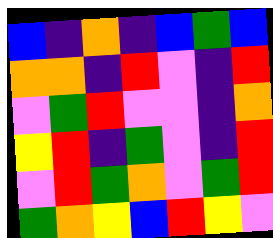[["blue", "indigo", "orange", "indigo", "blue", "green", "blue"], ["orange", "orange", "indigo", "red", "violet", "indigo", "red"], ["violet", "green", "red", "violet", "violet", "indigo", "orange"], ["yellow", "red", "indigo", "green", "violet", "indigo", "red"], ["violet", "red", "green", "orange", "violet", "green", "red"], ["green", "orange", "yellow", "blue", "red", "yellow", "violet"]]